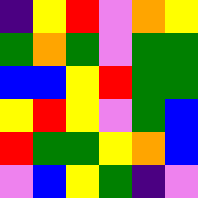[["indigo", "yellow", "red", "violet", "orange", "yellow"], ["green", "orange", "green", "violet", "green", "green"], ["blue", "blue", "yellow", "red", "green", "green"], ["yellow", "red", "yellow", "violet", "green", "blue"], ["red", "green", "green", "yellow", "orange", "blue"], ["violet", "blue", "yellow", "green", "indigo", "violet"]]